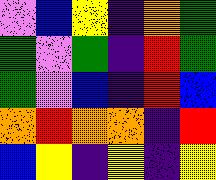[["violet", "blue", "yellow", "indigo", "orange", "green"], ["green", "violet", "green", "indigo", "red", "green"], ["green", "violet", "blue", "indigo", "red", "blue"], ["orange", "red", "orange", "orange", "indigo", "red"], ["blue", "yellow", "indigo", "yellow", "indigo", "yellow"]]